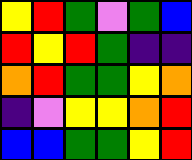[["yellow", "red", "green", "violet", "green", "blue"], ["red", "yellow", "red", "green", "indigo", "indigo"], ["orange", "red", "green", "green", "yellow", "orange"], ["indigo", "violet", "yellow", "yellow", "orange", "red"], ["blue", "blue", "green", "green", "yellow", "red"]]